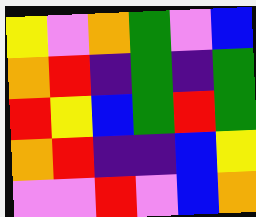[["yellow", "violet", "orange", "green", "violet", "blue"], ["orange", "red", "indigo", "green", "indigo", "green"], ["red", "yellow", "blue", "green", "red", "green"], ["orange", "red", "indigo", "indigo", "blue", "yellow"], ["violet", "violet", "red", "violet", "blue", "orange"]]